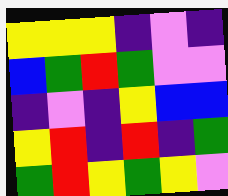[["yellow", "yellow", "yellow", "indigo", "violet", "indigo"], ["blue", "green", "red", "green", "violet", "violet"], ["indigo", "violet", "indigo", "yellow", "blue", "blue"], ["yellow", "red", "indigo", "red", "indigo", "green"], ["green", "red", "yellow", "green", "yellow", "violet"]]